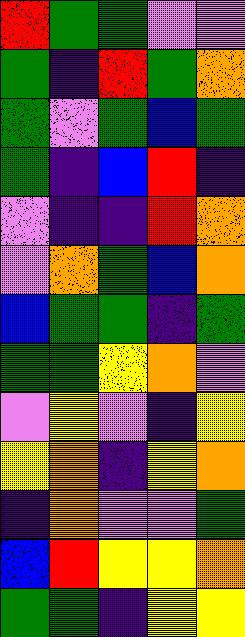[["red", "green", "green", "violet", "violet"], ["green", "indigo", "red", "green", "orange"], ["green", "violet", "green", "blue", "green"], ["green", "indigo", "blue", "red", "indigo"], ["violet", "indigo", "indigo", "red", "orange"], ["violet", "orange", "green", "blue", "orange"], ["blue", "green", "green", "indigo", "green"], ["green", "green", "yellow", "orange", "violet"], ["violet", "yellow", "violet", "indigo", "yellow"], ["yellow", "orange", "indigo", "yellow", "orange"], ["indigo", "orange", "violet", "violet", "green"], ["blue", "red", "yellow", "yellow", "orange"], ["green", "green", "indigo", "yellow", "yellow"]]